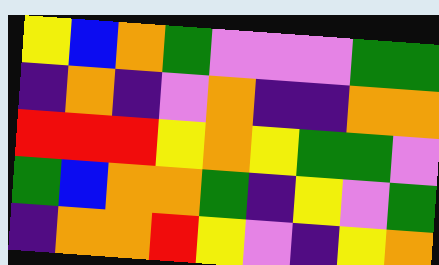[["yellow", "blue", "orange", "green", "violet", "violet", "violet", "green", "green"], ["indigo", "orange", "indigo", "violet", "orange", "indigo", "indigo", "orange", "orange"], ["red", "red", "red", "yellow", "orange", "yellow", "green", "green", "violet"], ["green", "blue", "orange", "orange", "green", "indigo", "yellow", "violet", "green"], ["indigo", "orange", "orange", "red", "yellow", "violet", "indigo", "yellow", "orange"]]